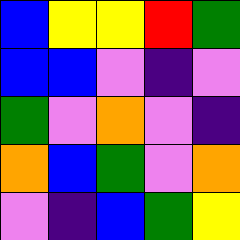[["blue", "yellow", "yellow", "red", "green"], ["blue", "blue", "violet", "indigo", "violet"], ["green", "violet", "orange", "violet", "indigo"], ["orange", "blue", "green", "violet", "orange"], ["violet", "indigo", "blue", "green", "yellow"]]